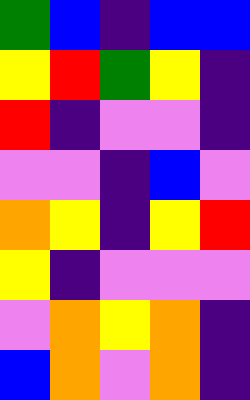[["green", "blue", "indigo", "blue", "blue"], ["yellow", "red", "green", "yellow", "indigo"], ["red", "indigo", "violet", "violet", "indigo"], ["violet", "violet", "indigo", "blue", "violet"], ["orange", "yellow", "indigo", "yellow", "red"], ["yellow", "indigo", "violet", "violet", "violet"], ["violet", "orange", "yellow", "orange", "indigo"], ["blue", "orange", "violet", "orange", "indigo"]]